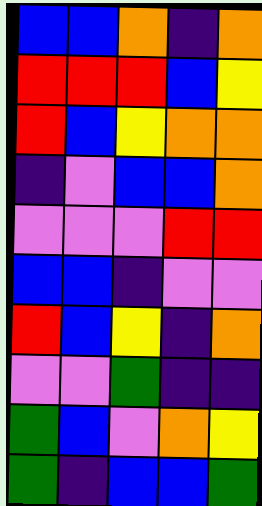[["blue", "blue", "orange", "indigo", "orange"], ["red", "red", "red", "blue", "yellow"], ["red", "blue", "yellow", "orange", "orange"], ["indigo", "violet", "blue", "blue", "orange"], ["violet", "violet", "violet", "red", "red"], ["blue", "blue", "indigo", "violet", "violet"], ["red", "blue", "yellow", "indigo", "orange"], ["violet", "violet", "green", "indigo", "indigo"], ["green", "blue", "violet", "orange", "yellow"], ["green", "indigo", "blue", "blue", "green"]]